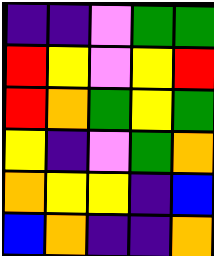[["indigo", "indigo", "violet", "green", "green"], ["red", "yellow", "violet", "yellow", "red"], ["red", "orange", "green", "yellow", "green"], ["yellow", "indigo", "violet", "green", "orange"], ["orange", "yellow", "yellow", "indigo", "blue"], ["blue", "orange", "indigo", "indigo", "orange"]]